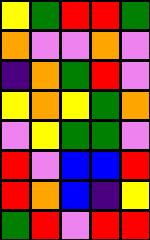[["yellow", "green", "red", "red", "green"], ["orange", "violet", "violet", "orange", "violet"], ["indigo", "orange", "green", "red", "violet"], ["yellow", "orange", "yellow", "green", "orange"], ["violet", "yellow", "green", "green", "violet"], ["red", "violet", "blue", "blue", "red"], ["red", "orange", "blue", "indigo", "yellow"], ["green", "red", "violet", "red", "red"]]